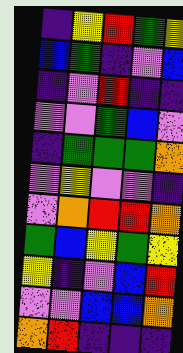[["indigo", "yellow", "red", "green", "yellow"], ["blue", "green", "indigo", "violet", "blue"], ["indigo", "violet", "red", "indigo", "indigo"], ["violet", "violet", "green", "blue", "violet"], ["indigo", "green", "green", "green", "orange"], ["violet", "yellow", "violet", "violet", "indigo"], ["violet", "orange", "red", "red", "orange"], ["green", "blue", "yellow", "green", "yellow"], ["yellow", "indigo", "violet", "blue", "red"], ["violet", "violet", "blue", "blue", "orange"], ["orange", "red", "indigo", "indigo", "indigo"]]